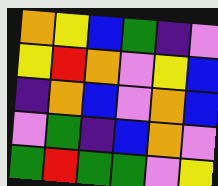[["orange", "yellow", "blue", "green", "indigo", "violet"], ["yellow", "red", "orange", "violet", "yellow", "blue"], ["indigo", "orange", "blue", "violet", "orange", "blue"], ["violet", "green", "indigo", "blue", "orange", "violet"], ["green", "red", "green", "green", "violet", "yellow"]]